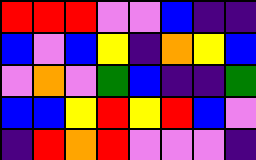[["red", "red", "red", "violet", "violet", "blue", "indigo", "indigo"], ["blue", "violet", "blue", "yellow", "indigo", "orange", "yellow", "blue"], ["violet", "orange", "violet", "green", "blue", "indigo", "indigo", "green"], ["blue", "blue", "yellow", "red", "yellow", "red", "blue", "violet"], ["indigo", "red", "orange", "red", "violet", "violet", "violet", "indigo"]]